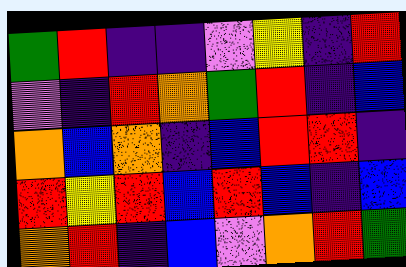[["green", "red", "indigo", "indigo", "violet", "yellow", "indigo", "red"], ["violet", "indigo", "red", "orange", "green", "red", "indigo", "blue"], ["orange", "blue", "orange", "indigo", "blue", "red", "red", "indigo"], ["red", "yellow", "red", "blue", "red", "blue", "indigo", "blue"], ["orange", "red", "indigo", "blue", "violet", "orange", "red", "green"]]